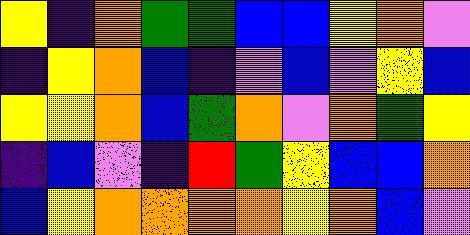[["yellow", "indigo", "orange", "green", "green", "blue", "blue", "yellow", "orange", "violet"], ["indigo", "yellow", "orange", "blue", "indigo", "violet", "blue", "violet", "yellow", "blue"], ["yellow", "yellow", "orange", "blue", "green", "orange", "violet", "orange", "green", "yellow"], ["indigo", "blue", "violet", "indigo", "red", "green", "yellow", "blue", "blue", "orange"], ["blue", "yellow", "orange", "orange", "orange", "orange", "yellow", "orange", "blue", "violet"]]